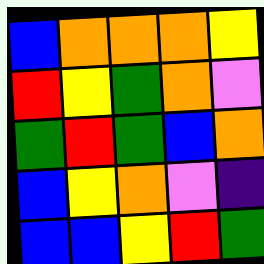[["blue", "orange", "orange", "orange", "yellow"], ["red", "yellow", "green", "orange", "violet"], ["green", "red", "green", "blue", "orange"], ["blue", "yellow", "orange", "violet", "indigo"], ["blue", "blue", "yellow", "red", "green"]]